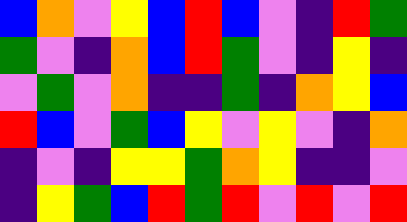[["blue", "orange", "violet", "yellow", "blue", "red", "blue", "violet", "indigo", "red", "green"], ["green", "violet", "indigo", "orange", "blue", "red", "green", "violet", "indigo", "yellow", "indigo"], ["violet", "green", "violet", "orange", "indigo", "indigo", "green", "indigo", "orange", "yellow", "blue"], ["red", "blue", "violet", "green", "blue", "yellow", "violet", "yellow", "violet", "indigo", "orange"], ["indigo", "violet", "indigo", "yellow", "yellow", "green", "orange", "yellow", "indigo", "indigo", "violet"], ["indigo", "yellow", "green", "blue", "red", "green", "red", "violet", "red", "violet", "red"]]